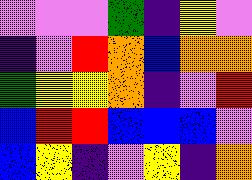[["violet", "violet", "violet", "green", "indigo", "yellow", "violet"], ["indigo", "violet", "red", "orange", "blue", "orange", "orange"], ["green", "yellow", "yellow", "orange", "indigo", "violet", "red"], ["blue", "red", "red", "blue", "blue", "blue", "violet"], ["blue", "yellow", "indigo", "violet", "yellow", "indigo", "orange"]]